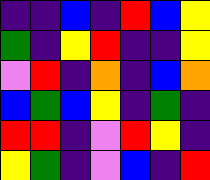[["indigo", "indigo", "blue", "indigo", "red", "blue", "yellow"], ["green", "indigo", "yellow", "red", "indigo", "indigo", "yellow"], ["violet", "red", "indigo", "orange", "indigo", "blue", "orange"], ["blue", "green", "blue", "yellow", "indigo", "green", "indigo"], ["red", "red", "indigo", "violet", "red", "yellow", "indigo"], ["yellow", "green", "indigo", "violet", "blue", "indigo", "red"]]